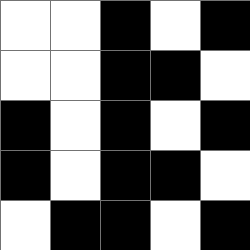[["white", "white", "black", "white", "black"], ["white", "white", "black", "black", "white"], ["black", "white", "black", "white", "black"], ["black", "white", "black", "black", "white"], ["white", "black", "black", "white", "black"]]